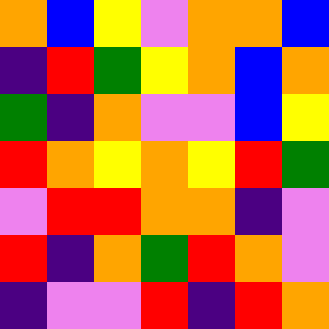[["orange", "blue", "yellow", "violet", "orange", "orange", "blue"], ["indigo", "red", "green", "yellow", "orange", "blue", "orange"], ["green", "indigo", "orange", "violet", "violet", "blue", "yellow"], ["red", "orange", "yellow", "orange", "yellow", "red", "green"], ["violet", "red", "red", "orange", "orange", "indigo", "violet"], ["red", "indigo", "orange", "green", "red", "orange", "violet"], ["indigo", "violet", "violet", "red", "indigo", "red", "orange"]]